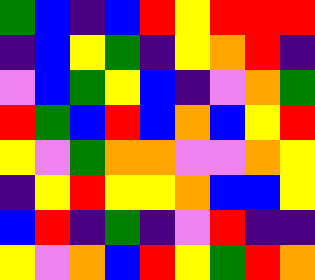[["green", "blue", "indigo", "blue", "red", "yellow", "red", "red", "red"], ["indigo", "blue", "yellow", "green", "indigo", "yellow", "orange", "red", "indigo"], ["violet", "blue", "green", "yellow", "blue", "indigo", "violet", "orange", "green"], ["red", "green", "blue", "red", "blue", "orange", "blue", "yellow", "red"], ["yellow", "violet", "green", "orange", "orange", "violet", "violet", "orange", "yellow"], ["indigo", "yellow", "red", "yellow", "yellow", "orange", "blue", "blue", "yellow"], ["blue", "red", "indigo", "green", "indigo", "violet", "red", "indigo", "indigo"], ["yellow", "violet", "orange", "blue", "red", "yellow", "green", "red", "orange"]]